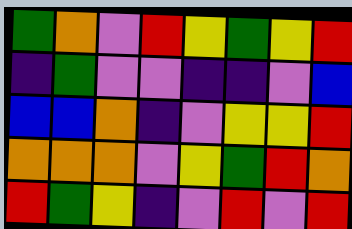[["green", "orange", "violet", "red", "yellow", "green", "yellow", "red"], ["indigo", "green", "violet", "violet", "indigo", "indigo", "violet", "blue"], ["blue", "blue", "orange", "indigo", "violet", "yellow", "yellow", "red"], ["orange", "orange", "orange", "violet", "yellow", "green", "red", "orange"], ["red", "green", "yellow", "indigo", "violet", "red", "violet", "red"]]